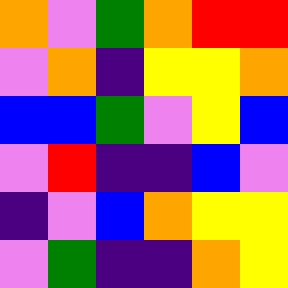[["orange", "violet", "green", "orange", "red", "red"], ["violet", "orange", "indigo", "yellow", "yellow", "orange"], ["blue", "blue", "green", "violet", "yellow", "blue"], ["violet", "red", "indigo", "indigo", "blue", "violet"], ["indigo", "violet", "blue", "orange", "yellow", "yellow"], ["violet", "green", "indigo", "indigo", "orange", "yellow"]]